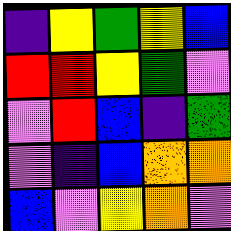[["indigo", "yellow", "green", "yellow", "blue"], ["red", "red", "yellow", "green", "violet"], ["violet", "red", "blue", "indigo", "green"], ["violet", "indigo", "blue", "orange", "orange"], ["blue", "violet", "yellow", "orange", "violet"]]